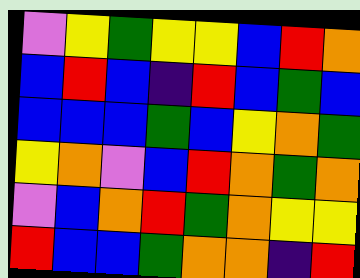[["violet", "yellow", "green", "yellow", "yellow", "blue", "red", "orange"], ["blue", "red", "blue", "indigo", "red", "blue", "green", "blue"], ["blue", "blue", "blue", "green", "blue", "yellow", "orange", "green"], ["yellow", "orange", "violet", "blue", "red", "orange", "green", "orange"], ["violet", "blue", "orange", "red", "green", "orange", "yellow", "yellow"], ["red", "blue", "blue", "green", "orange", "orange", "indigo", "red"]]